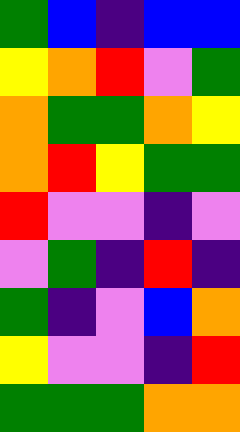[["green", "blue", "indigo", "blue", "blue"], ["yellow", "orange", "red", "violet", "green"], ["orange", "green", "green", "orange", "yellow"], ["orange", "red", "yellow", "green", "green"], ["red", "violet", "violet", "indigo", "violet"], ["violet", "green", "indigo", "red", "indigo"], ["green", "indigo", "violet", "blue", "orange"], ["yellow", "violet", "violet", "indigo", "red"], ["green", "green", "green", "orange", "orange"]]